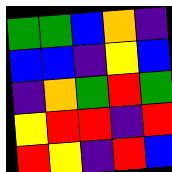[["green", "green", "blue", "orange", "indigo"], ["blue", "blue", "indigo", "yellow", "blue"], ["indigo", "orange", "green", "red", "green"], ["yellow", "red", "red", "indigo", "red"], ["red", "yellow", "indigo", "red", "blue"]]